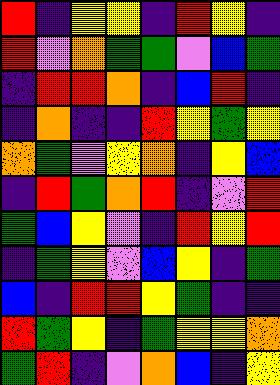[["red", "indigo", "yellow", "yellow", "indigo", "red", "yellow", "indigo"], ["red", "violet", "orange", "green", "green", "violet", "blue", "green"], ["indigo", "red", "red", "orange", "indigo", "blue", "red", "indigo"], ["indigo", "orange", "indigo", "indigo", "red", "yellow", "green", "yellow"], ["orange", "green", "violet", "yellow", "orange", "indigo", "yellow", "blue"], ["indigo", "red", "green", "orange", "red", "indigo", "violet", "red"], ["green", "blue", "yellow", "violet", "indigo", "red", "yellow", "red"], ["indigo", "green", "yellow", "violet", "blue", "yellow", "indigo", "green"], ["blue", "indigo", "red", "red", "yellow", "green", "indigo", "indigo"], ["red", "green", "yellow", "indigo", "green", "yellow", "yellow", "orange"], ["green", "red", "indigo", "violet", "orange", "blue", "indigo", "yellow"]]